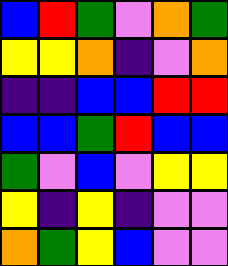[["blue", "red", "green", "violet", "orange", "green"], ["yellow", "yellow", "orange", "indigo", "violet", "orange"], ["indigo", "indigo", "blue", "blue", "red", "red"], ["blue", "blue", "green", "red", "blue", "blue"], ["green", "violet", "blue", "violet", "yellow", "yellow"], ["yellow", "indigo", "yellow", "indigo", "violet", "violet"], ["orange", "green", "yellow", "blue", "violet", "violet"]]